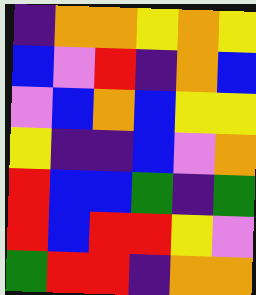[["indigo", "orange", "orange", "yellow", "orange", "yellow"], ["blue", "violet", "red", "indigo", "orange", "blue"], ["violet", "blue", "orange", "blue", "yellow", "yellow"], ["yellow", "indigo", "indigo", "blue", "violet", "orange"], ["red", "blue", "blue", "green", "indigo", "green"], ["red", "blue", "red", "red", "yellow", "violet"], ["green", "red", "red", "indigo", "orange", "orange"]]